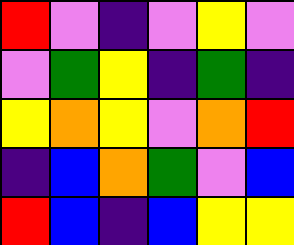[["red", "violet", "indigo", "violet", "yellow", "violet"], ["violet", "green", "yellow", "indigo", "green", "indigo"], ["yellow", "orange", "yellow", "violet", "orange", "red"], ["indigo", "blue", "orange", "green", "violet", "blue"], ["red", "blue", "indigo", "blue", "yellow", "yellow"]]